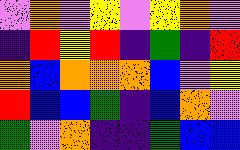[["violet", "orange", "violet", "yellow", "violet", "yellow", "orange", "violet"], ["indigo", "red", "yellow", "red", "indigo", "green", "indigo", "red"], ["orange", "blue", "orange", "orange", "orange", "blue", "violet", "yellow"], ["red", "blue", "blue", "green", "indigo", "blue", "orange", "violet"], ["green", "violet", "orange", "indigo", "indigo", "green", "blue", "blue"]]